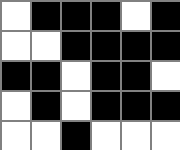[["white", "black", "black", "black", "white", "black"], ["white", "white", "black", "black", "black", "black"], ["black", "black", "white", "black", "black", "white"], ["white", "black", "white", "black", "black", "black"], ["white", "white", "black", "white", "white", "white"]]